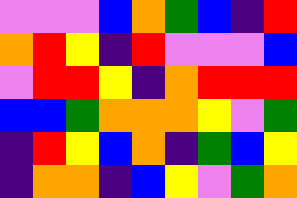[["violet", "violet", "violet", "blue", "orange", "green", "blue", "indigo", "red"], ["orange", "red", "yellow", "indigo", "red", "violet", "violet", "violet", "blue"], ["violet", "red", "red", "yellow", "indigo", "orange", "red", "red", "red"], ["blue", "blue", "green", "orange", "orange", "orange", "yellow", "violet", "green"], ["indigo", "red", "yellow", "blue", "orange", "indigo", "green", "blue", "yellow"], ["indigo", "orange", "orange", "indigo", "blue", "yellow", "violet", "green", "orange"]]